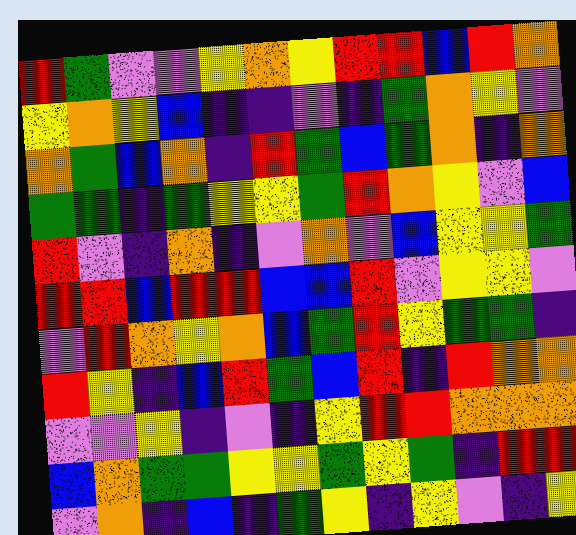[["red", "green", "violet", "violet", "yellow", "orange", "yellow", "red", "red", "blue", "red", "orange"], ["yellow", "orange", "yellow", "blue", "indigo", "indigo", "violet", "indigo", "green", "orange", "yellow", "violet"], ["orange", "green", "blue", "orange", "indigo", "red", "green", "blue", "green", "orange", "indigo", "orange"], ["green", "green", "indigo", "green", "yellow", "yellow", "green", "red", "orange", "yellow", "violet", "blue"], ["red", "violet", "indigo", "orange", "indigo", "violet", "orange", "violet", "blue", "yellow", "yellow", "green"], ["red", "red", "blue", "red", "red", "blue", "blue", "red", "violet", "yellow", "yellow", "violet"], ["violet", "red", "orange", "yellow", "orange", "blue", "green", "red", "yellow", "green", "green", "indigo"], ["red", "yellow", "indigo", "blue", "red", "green", "blue", "red", "indigo", "red", "orange", "orange"], ["violet", "violet", "yellow", "indigo", "violet", "indigo", "yellow", "red", "red", "orange", "orange", "orange"], ["blue", "orange", "green", "green", "yellow", "yellow", "green", "yellow", "green", "indigo", "red", "red"], ["violet", "orange", "indigo", "blue", "indigo", "green", "yellow", "indigo", "yellow", "violet", "indigo", "yellow"]]